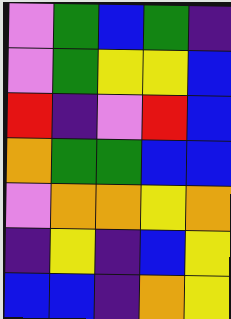[["violet", "green", "blue", "green", "indigo"], ["violet", "green", "yellow", "yellow", "blue"], ["red", "indigo", "violet", "red", "blue"], ["orange", "green", "green", "blue", "blue"], ["violet", "orange", "orange", "yellow", "orange"], ["indigo", "yellow", "indigo", "blue", "yellow"], ["blue", "blue", "indigo", "orange", "yellow"]]